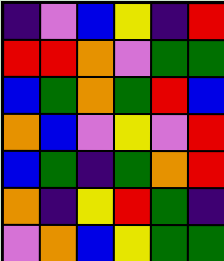[["indigo", "violet", "blue", "yellow", "indigo", "red"], ["red", "red", "orange", "violet", "green", "green"], ["blue", "green", "orange", "green", "red", "blue"], ["orange", "blue", "violet", "yellow", "violet", "red"], ["blue", "green", "indigo", "green", "orange", "red"], ["orange", "indigo", "yellow", "red", "green", "indigo"], ["violet", "orange", "blue", "yellow", "green", "green"]]